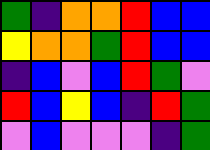[["green", "indigo", "orange", "orange", "red", "blue", "blue"], ["yellow", "orange", "orange", "green", "red", "blue", "blue"], ["indigo", "blue", "violet", "blue", "red", "green", "violet"], ["red", "blue", "yellow", "blue", "indigo", "red", "green"], ["violet", "blue", "violet", "violet", "violet", "indigo", "green"]]